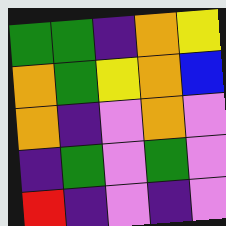[["green", "green", "indigo", "orange", "yellow"], ["orange", "green", "yellow", "orange", "blue"], ["orange", "indigo", "violet", "orange", "violet"], ["indigo", "green", "violet", "green", "violet"], ["red", "indigo", "violet", "indigo", "violet"]]